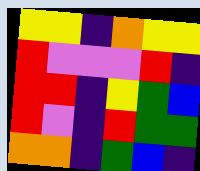[["yellow", "yellow", "indigo", "orange", "yellow", "yellow"], ["red", "violet", "violet", "violet", "red", "indigo"], ["red", "red", "indigo", "yellow", "green", "blue"], ["red", "violet", "indigo", "red", "green", "green"], ["orange", "orange", "indigo", "green", "blue", "indigo"]]